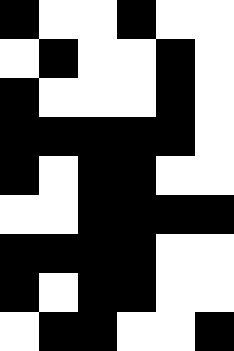[["black", "white", "white", "black", "white", "white"], ["white", "black", "white", "white", "black", "white"], ["black", "white", "white", "white", "black", "white"], ["black", "black", "black", "black", "black", "white"], ["black", "white", "black", "black", "white", "white"], ["white", "white", "black", "black", "black", "black"], ["black", "black", "black", "black", "white", "white"], ["black", "white", "black", "black", "white", "white"], ["white", "black", "black", "white", "white", "black"]]